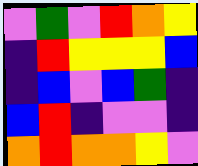[["violet", "green", "violet", "red", "orange", "yellow"], ["indigo", "red", "yellow", "yellow", "yellow", "blue"], ["indigo", "blue", "violet", "blue", "green", "indigo"], ["blue", "red", "indigo", "violet", "violet", "indigo"], ["orange", "red", "orange", "orange", "yellow", "violet"]]